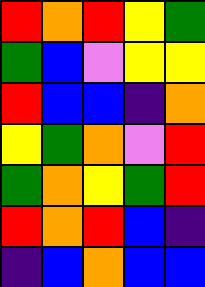[["red", "orange", "red", "yellow", "green"], ["green", "blue", "violet", "yellow", "yellow"], ["red", "blue", "blue", "indigo", "orange"], ["yellow", "green", "orange", "violet", "red"], ["green", "orange", "yellow", "green", "red"], ["red", "orange", "red", "blue", "indigo"], ["indigo", "blue", "orange", "blue", "blue"]]